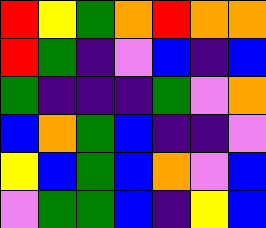[["red", "yellow", "green", "orange", "red", "orange", "orange"], ["red", "green", "indigo", "violet", "blue", "indigo", "blue"], ["green", "indigo", "indigo", "indigo", "green", "violet", "orange"], ["blue", "orange", "green", "blue", "indigo", "indigo", "violet"], ["yellow", "blue", "green", "blue", "orange", "violet", "blue"], ["violet", "green", "green", "blue", "indigo", "yellow", "blue"]]